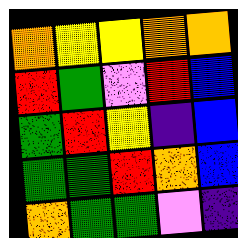[["orange", "yellow", "yellow", "orange", "orange"], ["red", "green", "violet", "red", "blue"], ["green", "red", "yellow", "indigo", "blue"], ["green", "green", "red", "orange", "blue"], ["orange", "green", "green", "violet", "indigo"]]